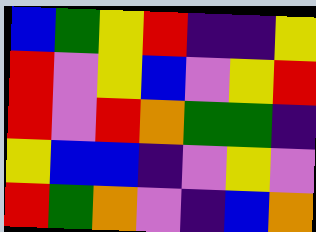[["blue", "green", "yellow", "red", "indigo", "indigo", "yellow"], ["red", "violet", "yellow", "blue", "violet", "yellow", "red"], ["red", "violet", "red", "orange", "green", "green", "indigo"], ["yellow", "blue", "blue", "indigo", "violet", "yellow", "violet"], ["red", "green", "orange", "violet", "indigo", "blue", "orange"]]